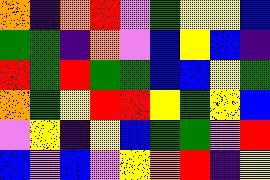[["orange", "indigo", "orange", "red", "violet", "green", "yellow", "yellow", "blue"], ["green", "green", "indigo", "orange", "violet", "blue", "yellow", "blue", "indigo"], ["red", "green", "red", "green", "green", "blue", "blue", "yellow", "green"], ["orange", "green", "yellow", "red", "red", "yellow", "green", "yellow", "blue"], ["violet", "yellow", "indigo", "yellow", "blue", "green", "green", "violet", "red"], ["blue", "violet", "blue", "violet", "yellow", "orange", "red", "indigo", "yellow"]]